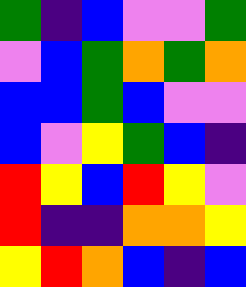[["green", "indigo", "blue", "violet", "violet", "green"], ["violet", "blue", "green", "orange", "green", "orange"], ["blue", "blue", "green", "blue", "violet", "violet"], ["blue", "violet", "yellow", "green", "blue", "indigo"], ["red", "yellow", "blue", "red", "yellow", "violet"], ["red", "indigo", "indigo", "orange", "orange", "yellow"], ["yellow", "red", "orange", "blue", "indigo", "blue"]]